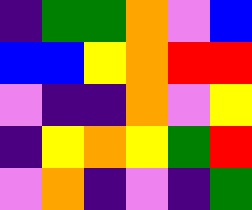[["indigo", "green", "green", "orange", "violet", "blue"], ["blue", "blue", "yellow", "orange", "red", "red"], ["violet", "indigo", "indigo", "orange", "violet", "yellow"], ["indigo", "yellow", "orange", "yellow", "green", "red"], ["violet", "orange", "indigo", "violet", "indigo", "green"]]